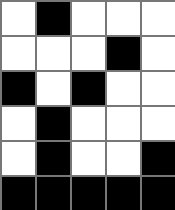[["white", "black", "white", "white", "white"], ["white", "white", "white", "black", "white"], ["black", "white", "black", "white", "white"], ["white", "black", "white", "white", "white"], ["white", "black", "white", "white", "black"], ["black", "black", "black", "black", "black"]]